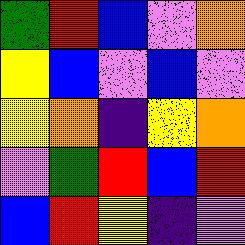[["green", "red", "blue", "violet", "orange"], ["yellow", "blue", "violet", "blue", "violet"], ["yellow", "orange", "indigo", "yellow", "orange"], ["violet", "green", "red", "blue", "red"], ["blue", "red", "yellow", "indigo", "violet"]]